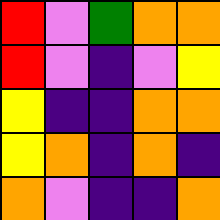[["red", "violet", "green", "orange", "orange"], ["red", "violet", "indigo", "violet", "yellow"], ["yellow", "indigo", "indigo", "orange", "orange"], ["yellow", "orange", "indigo", "orange", "indigo"], ["orange", "violet", "indigo", "indigo", "orange"]]